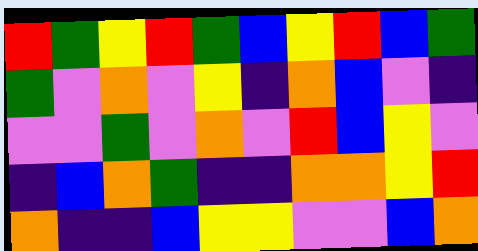[["red", "green", "yellow", "red", "green", "blue", "yellow", "red", "blue", "green"], ["green", "violet", "orange", "violet", "yellow", "indigo", "orange", "blue", "violet", "indigo"], ["violet", "violet", "green", "violet", "orange", "violet", "red", "blue", "yellow", "violet"], ["indigo", "blue", "orange", "green", "indigo", "indigo", "orange", "orange", "yellow", "red"], ["orange", "indigo", "indigo", "blue", "yellow", "yellow", "violet", "violet", "blue", "orange"]]